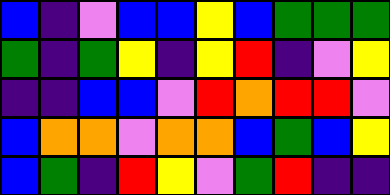[["blue", "indigo", "violet", "blue", "blue", "yellow", "blue", "green", "green", "green"], ["green", "indigo", "green", "yellow", "indigo", "yellow", "red", "indigo", "violet", "yellow"], ["indigo", "indigo", "blue", "blue", "violet", "red", "orange", "red", "red", "violet"], ["blue", "orange", "orange", "violet", "orange", "orange", "blue", "green", "blue", "yellow"], ["blue", "green", "indigo", "red", "yellow", "violet", "green", "red", "indigo", "indigo"]]